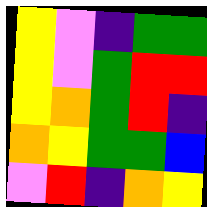[["yellow", "violet", "indigo", "green", "green"], ["yellow", "violet", "green", "red", "red"], ["yellow", "orange", "green", "red", "indigo"], ["orange", "yellow", "green", "green", "blue"], ["violet", "red", "indigo", "orange", "yellow"]]